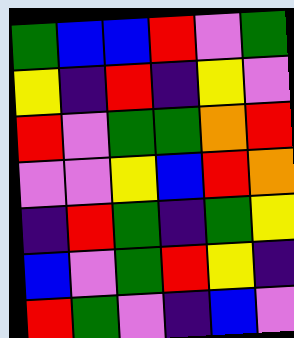[["green", "blue", "blue", "red", "violet", "green"], ["yellow", "indigo", "red", "indigo", "yellow", "violet"], ["red", "violet", "green", "green", "orange", "red"], ["violet", "violet", "yellow", "blue", "red", "orange"], ["indigo", "red", "green", "indigo", "green", "yellow"], ["blue", "violet", "green", "red", "yellow", "indigo"], ["red", "green", "violet", "indigo", "blue", "violet"]]